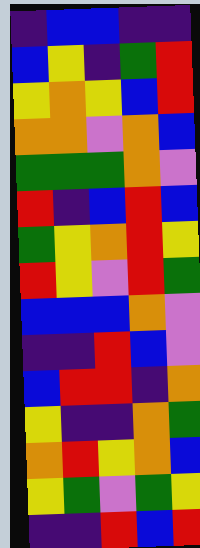[["indigo", "blue", "blue", "indigo", "indigo"], ["blue", "yellow", "indigo", "green", "red"], ["yellow", "orange", "yellow", "blue", "red"], ["orange", "orange", "violet", "orange", "blue"], ["green", "green", "green", "orange", "violet"], ["red", "indigo", "blue", "red", "blue"], ["green", "yellow", "orange", "red", "yellow"], ["red", "yellow", "violet", "red", "green"], ["blue", "blue", "blue", "orange", "violet"], ["indigo", "indigo", "red", "blue", "violet"], ["blue", "red", "red", "indigo", "orange"], ["yellow", "indigo", "indigo", "orange", "green"], ["orange", "red", "yellow", "orange", "blue"], ["yellow", "green", "violet", "green", "yellow"], ["indigo", "indigo", "red", "blue", "red"]]